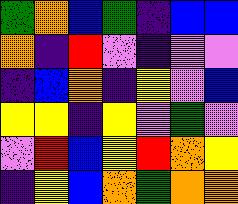[["green", "orange", "blue", "green", "indigo", "blue", "blue"], ["orange", "indigo", "red", "violet", "indigo", "violet", "violet"], ["indigo", "blue", "orange", "indigo", "yellow", "violet", "blue"], ["yellow", "yellow", "indigo", "yellow", "violet", "green", "violet"], ["violet", "red", "blue", "yellow", "red", "orange", "yellow"], ["indigo", "yellow", "blue", "orange", "green", "orange", "orange"]]